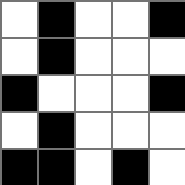[["white", "black", "white", "white", "black"], ["white", "black", "white", "white", "white"], ["black", "white", "white", "white", "black"], ["white", "black", "white", "white", "white"], ["black", "black", "white", "black", "white"]]